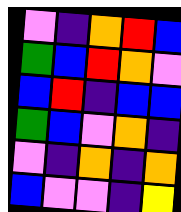[["violet", "indigo", "orange", "red", "blue"], ["green", "blue", "red", "orange", "violet"], ["blue", "red", "indigo", "blue", "blue"], ["green", "blue", "violet", "orange", "indigo"], ["violet", "indigo", "orange", "indigo", "orange"], ["blue", "violet", "violet", "indigo", "yellow"]]